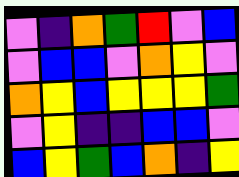[["violet", "indigo", "orange", "green", "red", "violet", "blue"], ["violet", "blue", "blue", "violet", "orange", "yellow", "violet"], ["orange", "yellow", "blue", "yellow", "yellow", "yellow", "green"], ["violet", "yellow", "indigo", "indigo", "blue", "blue", "violet"], ["blue", "yellow", "green", "blue", "orange", "indigo", "yellow"]]